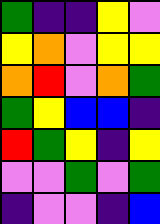[["green", "indigo", "indigo", "yellow", "violet"], ["yellow", "orange", "violet", "yellow", "yellow"], ["orange", "red", "violet", "orange", "green"], ["green", "yellow", "blue", "blue", "indigo"], ["red", "green", "yellow", "indigo", "yellow"], ["violet", "violet", "green", "violet", "green"], ["indigo", "violet", "violet", "indigo", "blue"]]